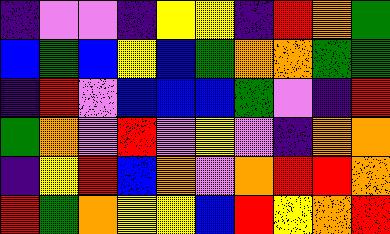[["indigo", "violet", "violet", "indigo", "yellow", "yellow", "indigo", "red", "orange", "green"], ["blue", "green", "blue", "yellow", "blue", "green", "orange", "orange", "green", "green"], ["indigo", "red", "violet", "blue", "blue", "blue", "green", "violet", "indigo", "red"], ["green", "orange", "violet", "red", "violet", "yellow", "violet", "indigo", "orange", "orange"], ["indigo", "yellow", "red", "blue", "orange", "violet", "orange", "red", "red", "orange"], ["red", "green", "orange", "yellow", "yellow", "blue", "red", "yellow", "orange", "red"]]